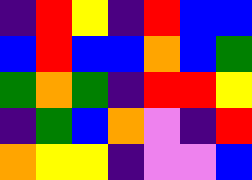[["indigo", "red", "yellow", "indigo", "red", "blue", "blue"], ["blue", "red", "blue", "blue", "orange", "blue", "green"], ["green", "orange", "green", "indigo", "red", "red", "yellow"], ["indigo", "green", "blue", "orange", "violet", "indigo", "red"], ["orange", "yellow", "yellow", "indigo", "violet", "violet", "blue"]]